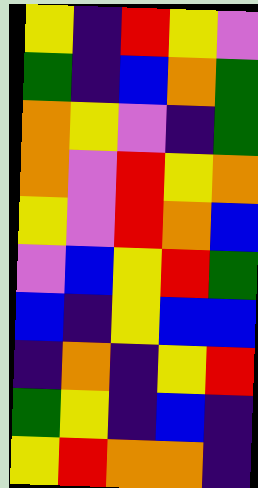[["yellow", "indigo", "red", "yellow", "violet"], ["green", "indigo", "blue", "orange", "green"], ["orange", "yellow", "violet", "indigo", "green"], ["orange", "violet", "red", "yellow", "orange"], ["yellow", "violet", "red", "orange", "blue"], ["violet", "blue", "yellow", "red", "green"], ["blue", "indigo", "yellow", "blue", "blue"], ["indigo", "orange", "indigo", "yellow", "red"], ["green", "yellow", "indigo", "blue", "indigo"], ["yellow", "red", "orange", "orange", "indigo"]]